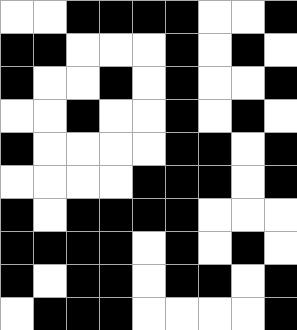[["white", "white", "black", "black", "black", "black", "white", "white", "black"], ["black", "black", "white", "white", "white", "black", "white", "black", "white"], ["black", "white", "white", "black", "white", "black", "white", "white", "black"], ["white", "white", "black", "white", "white", "black", "white", "black", "white"], ["black", "white", "white", "white", "white", "black", "black", "white", "black"], ["white", "white", "white", "white", "black", "black", "black", "white", "black"], ["black", "white", "black", "black", "black", "black", "white", "white", "white"], ["black", "black", "black", "black", "white", "black", "white", "black", "white"], ["black", "white", "black", "black", "white", "black", "black", "white", "black"], ["white", "black", "black", "black", "white", "white", "white", "white", "black"]]